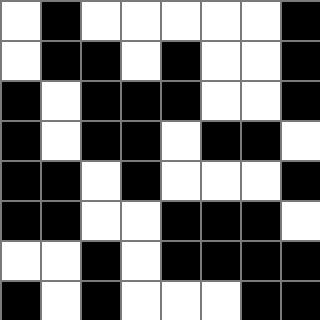[["white", "black", "white", "white", "white", "white", "white", "black"], ["white", "black", "black", "white", "black", "white", "white", "black"], ["black", "white", "black", "black", "black", "white", "white", "black"], ["black", "white", "black", "black", "white", "black", "black", "white"], ["black", "black", "white", "black", "white", "white", "white", "black"], ["black", "black", "white", "white", "black", "black", "black", "white"], ["white", "white", "black", "white", "black", "black", "black", "black"], ["black", "white", "black", "white", "white", "white", "black", "black"]]